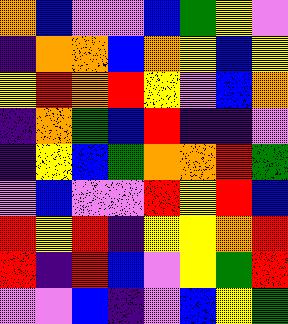[["orange", "blue", "violet", "violet", "blue", "green", "yellow", "violet"], ["indigo", "orange", "orange", "blue", "orange", "yellow", "blue", "yellow"], ["yellow", "red", "orange", "red", "yellow", "violet", "blue", "orange"], ["indigo", "orange", "green", "blue", "red", "indigo", "indigo", "violet"], ["indigo", "yellow", "blue", "green", "orange", "orange", "red", "green"], ["violet", "blue", "violet", "violet", "red", "yellow", "red", "blue"], ["red", "yellow", "red", "indigo", "yellow", "yellow", "orange", "red"], ["red", "indigo", "red", "blue", "violet", "yellow", "green", "red"], ["violet", "violet", "blue", "indigo", "violet", "blue", "yellow", "green"]]